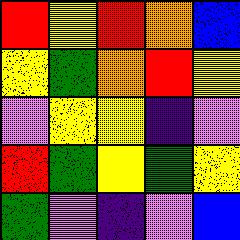[["red", "yellow", "red", "orange", "blue"], ["yellow", "green", "orange", "red", "yellow"], ["violet", "yellow", "yellow", "indigo", "violet"], ["red", "green", "yellow", "green", "yellow"], ["green", "violet", "indigo", "violet", "blue"]]